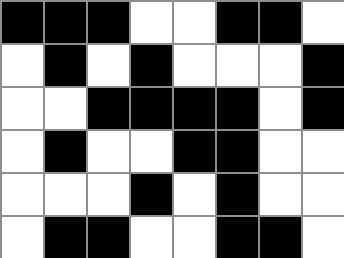[["black", "black", "black", "white", "white", "black", "black", "white"], ["white", "black", "white", "black", "white", "white", "white", "black"], ["white", "white", "black", "black", "black", "black", "white", "black"], ["white", "black", "white", "white", "black", "black", "white", "white"], ["white", "white", "white", "black", "white", "black", "white", "white"], ["white", "black", "black", "white", "white", "black", "black", "white"]]